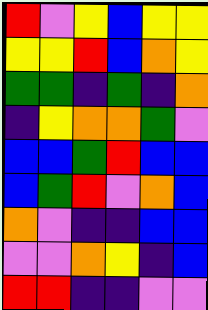[["red", "violet", "yellow", "blue", "yellow", "yellow"], ["yellow", "yellow", "red", "blue", "orange", "yellow"], ["green", "green", "indigo", "green", "indigo", "orange"], ["indigo", "yellow", "orange", "orange", "green", "violet"], ["blue", "blue", "green", "red", "blue", "blue"], ["blue", "green", "red", "violet", "orange", "blue"], ["orange", "violet", "indigo", "indigo", "blue", "blue"], ["violet", "violet", "orange", "yellow", "indigo", "blue"], ["red", "red", "indigo", "indigo", "violet", "violet"]]